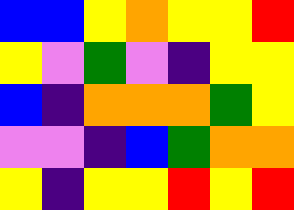[["blue", "blue", "yellow", "orange", "yellow", "yellow", "red"], ["yellow", "violet", "green", "violet", "indigo", "yellow", "yellow"], ["blue", "indigo", "orange", "orange", "orange", "green", "yellow"], ["violet", "violet", "indigo", "blue", "green", "orange", "orange"], ["yellow", "indigo", "yellow", "yellow", "red", "yellow", "red"]]